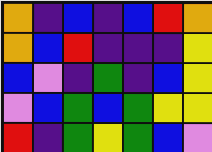[["orange", "indigo", "blue", "indigo", "blue", "red", "orange"], ["orange", "blue", "red", "indigo", "indigo", "indigo", "yellow"], ["blue", "violet", "indigo", "green", "indigo", "blue", "yellow"], ["violet", "blue", "green", "blue", "green", "yellow", "yellow"], ["red", "indigo", "green", "yellow", "green", "blue", "violet"]]